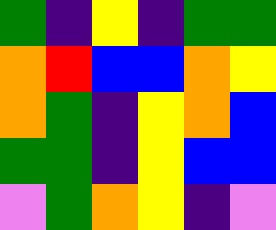[["green", "indigo", "yellow", "indigo", "green", "green"], ["orange", "red", "blue", "blue", "orange", "yellow"], ["orange", "green", "indigo", "yellow", "orange", "blue"], ["green", "green", "indigo", "yellow", "blue", "blue"], ["violet", "green", "orange", "yellow", "indigo", "violet"]]